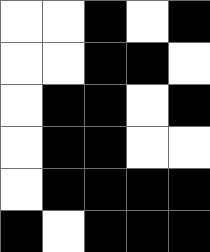[["white", "white", "black", "white", "black"], ["white", "white", "black", "black", "white"], ["white", "black", "black", "white", "black"], ["white", "black", "black", "white", "white"], ["white", "black", "black", "black", "black"], ["black", "white", "black", "black", "black"]]